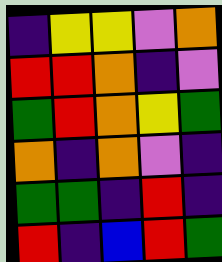[["indigo", "yellow", "yellow", "violet", "orange"], ["red", "red", "orange", "indigo", "violet"], ["green", "red", "orange", "yellow", "green"], ["orange", "indigo", "orange", "violet", "indigo"], ["green", "green", "indigo", "red", "indigo"], ["red", "indigo", "blue", "red", "green"]]